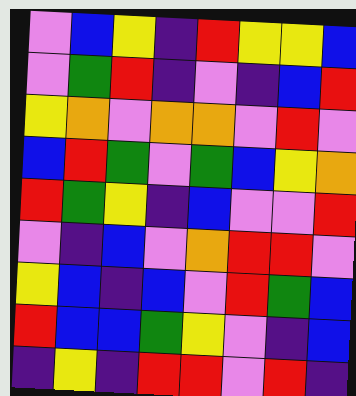[["violet", "blue", "yellow", "indigo", "red", "yellow", "yellow", "blue"], ["violet", "green", "red", "indigo", "violet", "indigo", "blue", "red"], ["yellow", "orange", "violet", "orange", "orange", "violet", "red", "violet"], ["blue", "red", "green", "violet", "green", "blue", "yellow", "orange"], ["red", "green", "yellow", "indigo", "blue", "violet", "violet", "red"], ["violet", "indigo", "blue", "violet", "orange", "red", "red", "violet"], ["yellow", "blue", "indigo", "blue", "violet", "red", "green", "blue"], ["red", "blue", "blue", "green", "yellow", "violet", "indigo", "blue"], ["indigo", "yellow", "indigo", "red", "red", "violet", "red", "indigo"]]